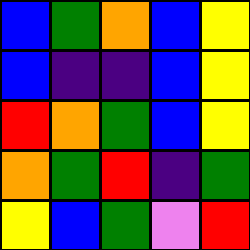[["blue", "green", "orange", "blue", "yellow"], ["blue", "indigo", "indigo", "blue", "yellow"], ["red", "orange", "green", "blue", "yellow"], ["orange", "green", "red", "indigo", "green"], ["yellow", "blue", "green", "violet", "red"]]